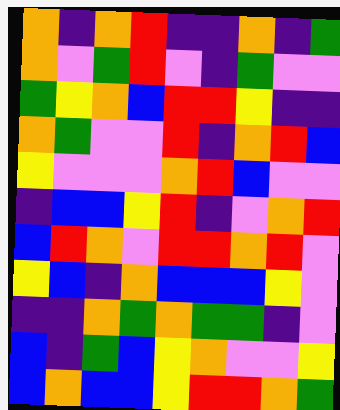[["orange", "indigo", "orange", "red", "indigo", "indigo", "orange", "indigo", "green"], ["orange", "violet", "green", "red", "violet", "indigo", "green", "violet", "violet"], ["green", "yellow", "orange", "blue", "red", "red", "yellow", "indigo", "indigo"], ["orange", "green", "violet", "violet", "red", "indigo", "orange", "red", "blue"], ["yellow", "violet", "violet", "violet", "orange", "red", "blue", "violet", "violet"], ["indigo", "blue", "blue", "yellow", "red", "indigo", "violet", "orange", "red"], ["blue", "red", "orange", "violet", "red", "red", "orange", "red", "violet"], ["yellow", "blue", "indigo", "orange", "blue", "blue", "blue", "yellow", "violet"], ["indigo", "indigo", "orange", "green", "orange", "green", "green", "indigo", "violet"], ["blue", "indigo", "green", "blue", "yellow", "orange", "violet", "violet", "yellow"], ["blue", "orange", "blue", "blue", "yellow", "red", "red", "orange", "green"]]